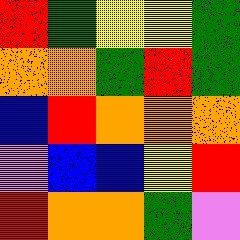[["red", "green", "yellow", "yellow", "green"], ["orange", "orange", "green", "red", "green"], ["blue", "red", "orange", "orange", "orange"], ["violet", "blue", "blue", "yellow", "red"], ["red", "orange", "orange", "green", "violet"]]